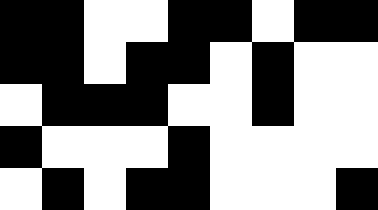[["black", "black", "white", "white", "black", "black", "white", "black", "black"], ["black", "black", "white", "black", "black", "white", "black", "white", "white"], ["white", "black", "black", "black", "white", "white", "black", "white", "white"], ["black", "white", "white", "white", "black", "white", "white", "white", "white"], ["white", "black", "white", "black", "black", "white", "white", "white", "black"]]